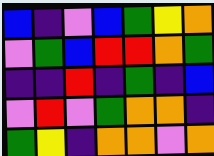[["blue", "indigo", "violet", "blue", "green", "yellow", "orange"], ["violet", "green", "blue", "red", "red", "orange", "green"], ["indigo", "indigo", "red", "indigo", "green", "indigo", "blue"], ["violet", "red", "violet", "green", "orange", "orange", "indigo"], ["green", "yellow", "indigo", "orange", "orange", "violet", "orange"]]